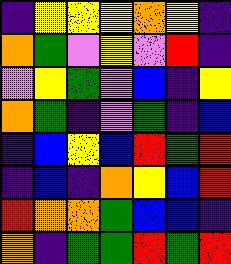[["indigo", "yellow", "yellow", "yellow", "orange", "yellow", "indigo"], ["orange", "green", "violet", "yellow", "violet", "red", "indigo"], ["violet", "yellow", "green", "violet", "blue", "indigo", "yellow"], ["orange", "green", "indigo", "violet", "green", "indigo", "blue"], ["indigo", "blue", "yellow", "blue", "red", "green", "red"], ["indigo", "blue", "indigo", "orange", "yellow", "blue", "red"], ["red", "orange", "orange", "green", "blue", "blue", "indigo"], ["orange", "indigo", "green", "green", "red", "green", "red"]]